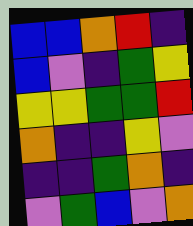[["blue", "blue", "orange", "red", "indigo"], ["blue", "violet", "indigo", "green", "yellow"], ["yellow", "yellow", "green", "green", "red"], ["orange", "indigo", "indigo", "yellow", "violet"], ["indigo", "indigo", "green", "orange", "indigo"], ["violet", "green", "blue", "violet", "orange"]]